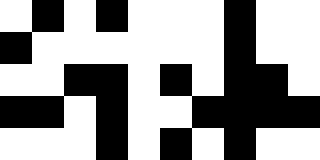[["white", "black", "white", "black", "white", "white", "white", "black", "white", "white"], ["black", "white", "white", "white", "white", "white", "white", "black", "white", "white"], ["white", "white", "black", "black", "white", "black", "white", "black", "black", "white"], ["black", "black", "white", "black", "white", "white", "black", "black", "black", "black"], ["white", "white", "white", "black", "white", "black", "white", "black", "white", "white"]]